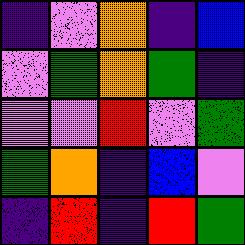[["indigo", "violet", "orange", "indigo", "blue"], ["violet", "green", "orange", "green", "indigo"], ["violet", "violet", "red", "violet", "green"], ["green", "orange", "indigo", "blue", "violet"], ["indigo", "red", "indigo", "red", "green"]]